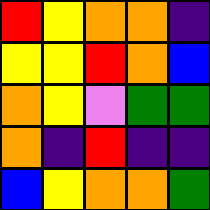[["red", "yellow", "orange", "orange", "indigo"], ["yellow", "yellow", "red", "orange", "blue"], ["orange", "yellow", "violet", "green", "green"], ["orange", "indigo", "red", "indigo", "indigo"], ["blue", "yellow", "orange", "orange", "green"]]